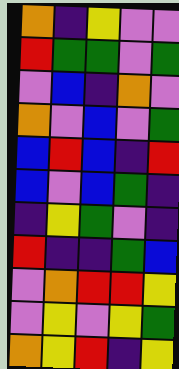[["orange", "indigo", "yellow", "violet", "violet"], ["red", "green", "green", "violet", "green"], ["violet", "blue", "indigo", "orange", "violet"], ["orange", "violet", "blue", "violet", "green"], ["blue", "red", "blue", "indigo", "red"], ["blue", "violet", "blue", "green", "indigo"], ["indigo", "yellow", "green", "violet", "indigo"], ["red", "indigo", "indigo", "green", "blue"], ["violet", "orange", "red", "red", "yellow"], ["violet", "yellow", "violet", "yellow", "green"], ["orange", "yellow", "red", "indigo", "yellow"]]